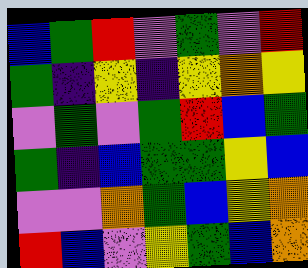[["blue", "green", "red", "violet", "green", "violet", "red"], ["green", "indigo", "yellow", "indigo", "yellow", "orange", "yellow"], ["violet", "green", "violet", "green", "red", "blue", "green"], ["green", "indigo", "blue", "green", "green", "yellow", "blue"], ["violet", "violet", "orange", "green", "blue", "yellow", "orange"], ["red", "blue", "violet", "yellow", "green", "blue", "orange"]]